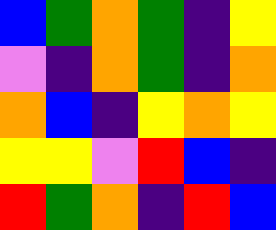[["blue", "green", "orange", "green", "indigo", "yellow"], ["violet", "indigo", "orange", "green", "indigo", "orange"], ["orange", "blue", "indigo", "yellow", "orange", "yellow"], ["yellow", "yellow", "violet", "red", "blue", "indigo"], ["red", "green", "orange", "indigo", "red", "blue"]]